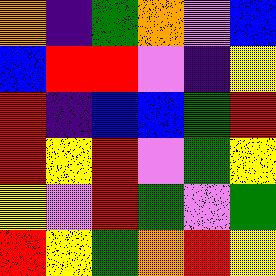[["orange", "indigo", "green", "orange", "violet", "blue"], ["blue", "red", "red", "violet", "indigo", "yellow"], ["red", "indigo", "blue", "blue", "green", "red"], ["red", "yellow", "red", "violet", "green", "yellow"], ["yellow", "violet", "red", "green", "violet", "green"], ["red", "yellow", "green", "orange", "red", "yellow"]]